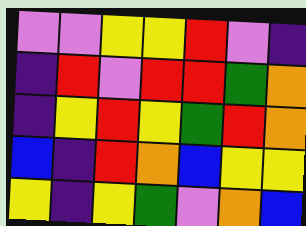[["violet", "violet", "yellow", "yellow", "red", "violet", "indigo"], ["indigo", "red", "violet", "red", "red", "green", "orange"], ["indigo", "yellow", "red", "yellow", "green", "red", "orange"], ["blue", "indigo", "red", "orange", "blue", "yellow", "yellow"], ["yellow", "indigo", "yellow", "green", "violet", "orange", "blue"]]